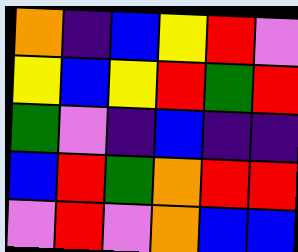[["orange", "indigo", "blue", "yellow", "red", "violet"], ["yellow", "blue", "yellow", "red", "green", "red"], ["green", "violet", "indigo", "blue", "indigo", "indigo"], ["blue", "red", "green", "orange", "red", "red"], ["violet", "red", "violet", "orange", "blue", "blue"]]